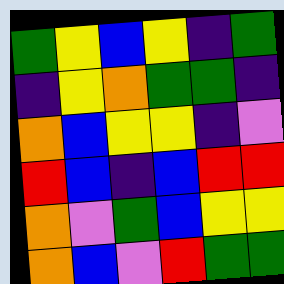[["green", "yellow", "blue", "yellow", "indigo", "green"], ["indigo", "yellow", "orange", "green", "green", "indigo"], ["orange", "blue", "yellow", "yellow", "indigo", "violet"], ["red", "blue", "indigo", "blue", "red", "red"], ["orange", "violet", "green", "blue", "yellow", "yellow"], ["orange", "blue", "violet", "red", "green", "green"]]